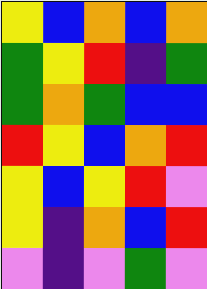[["yellow", "blue", "orange", "blue", "orange"], ["green", "yellow", "red", "indigo", "green"], ["green", "orange", "green", "blue", "blue"], ["red", "yellow", "blue", "orange", "red"], ["yellow", "blue", "yellow", "red", "violet"], ["yellow", "indigo", "orange", "blue", "red"], ["violet", "indigo", "violet", "green", "violet"]]